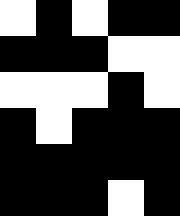[["white", "black", "white", "black", "black"], ["black", "black", "black", "white", "white"], ["white", "white", "white", "black", "white"], ["black", "white", "black", "black", "black"], ["black", "black", "black", "black", "black"], ["black", "black", "black", "white", "black"]]